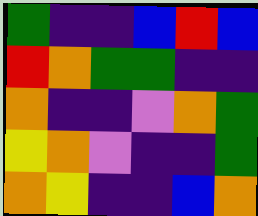[["green", "indigo", "indigo", "blue", "red", "blue"], ["red", "orange", "green", "green", "indigo", "indigo"], ["orange", "indigo", "indigo", "violet", "orange", "green"], ["yellow", "orange", "violet", "indigo", "indigo", "green"], ["orange", "yellow", "indigo", "indigo", "blue", "orange"]]